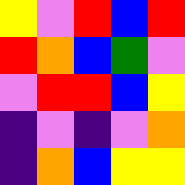[["yellow", "violet", "red", "blue", "red"], ["red", "orange", "blue", "green", "violet"], ["violet", "red", "red", "blue", "yellow"], ["indigo", "violet", "indigo", "violet", "orange"], ["indigo", "orange", "blue", "yellow", "yellow"]]